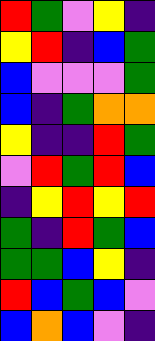[["red", "green", "violet", "yellow", "indigo"], ["yellow", "red", "indigo", "blue", "green"], ["blue", "violet", "violet", "violet", "green"], ["blue", "indigo", "green", "orange", "orange"], ["yellow", "indigo", "indigo", "red", "green"], ["violet", "red", "green", "red", "blue"], ["indigo", "yellow", "red", "yellow", "red"], ["green", "indigo", "red", "green", "blue"], ["green", "green", "blue", "yellow", "indigo"], ["red", "blue", "green", "blue", "violet"], ["blue", "orange", "blue", "violet", "indigo"]]